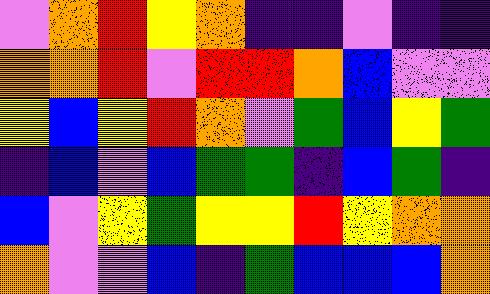[["violet", "orange", "red", "yellow", "orange", "indigo", "indigo", "violet", "indigo", "indigo"], ["orange", "orange", "red", "violet", "red", "red", "orange", "blue", "violet", "violet"], ["yellow", "blue", "yellow", "red", "orange", "violet", "green", "blue", "yellow", "green"], ["indigo", "blue", "violet", "blue", "green", "green", "indigo", "blue", "green", "indigo"], ["blue", "violet", "yellow", "green", "yellow", "yellow", "red", "yellow", "orange", "orange"], ["orange", "violet", "violet", "blue", "indigo", "green", "blue", "blue", "blue", "orange"]]